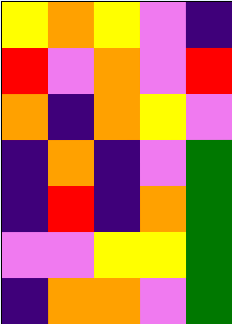[["yellow", "orange", "yellow", "violet", "indigo"], ["red", "violet", "orange", "violet", "red"], ["orange", "indigo", "orange", "yellow", "violet"], ["indigo", "orange", "indigo", "violet", "green"], ["indigo", "red", "indigo", "orange", "green"], ["violet", "violet", "yellow", "yellow", "green"], ["indigo", "orange", "orange", "violet", "green"]]